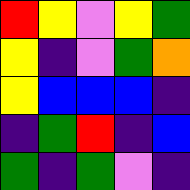[["red", "yellow", "violet", "yellow", "green"], ["yellow", "indigo", "violet", "green", "orange"], ["yellow", "blue", "blue", "blue", "indigo"], ["indigo", "green", "red", "indigo", "blue"], ["green", "indigo", "green", "violet", "indigo"]]